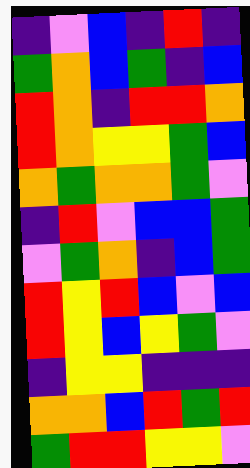[["indigo", "violet", "blue", "indigo", "red", "indigo"], ["green", "orange", "blue", "green", "indigo", "blue"], ["red", "orange", "indigo", "red", "red", "orange"], ["red", "orange", "yellow", "yellow", "green", "blue"], ["orange", "green", "orange", "orange", "green", "violet"], ["indigo", "red", "violet", "blue", "blue", "green"], ["violet", "green", "orange", "indigo", "blue", "green"], ["red", "yellow", "red", "blue", "violet", "blue"], ["red", "yellow", "blue", "yellow", "green", "violet"], ["indigo", "yellow", "yellow", "indigo", "indigo", "indigo"], ["orange", "orange", "blue", "red", "green", "red"], ["green", "red", "red", "yellow", "yellow", "violet"]]